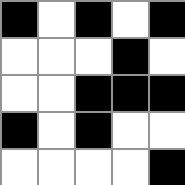[["black", "white", "black", "white", "black"], ["white", "white", "white", "black", "white"], ["white", "white", "black", "black", "black"], ["black", "white", "black", "white", "white"], ["white", "white", "white", "white", "black"]]